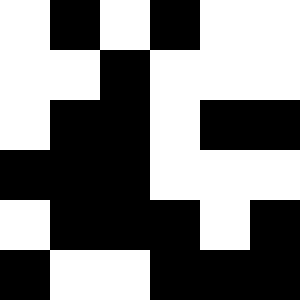[["white", "black", "white", "black", "white", "white"], ["white", "white", "black", "white", "white", "white"], ["white", "black", "black", "white", "black", "black"], ["black", "black", "black", "white", "white", "white"], ["white", "black", "black", "black", "white", "black"], ["black", "white", "white", "black", "black", "black"]]